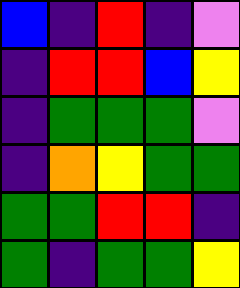[["blue", "indigo", "red", "indigo", "violet"], ["indigo", "red", "red", "blue", "yellow"], ["indigo", "green", "green", "green", "violet"], ["indigo", "orange", "yellow", "green", "green"], ["green", "green", "red", "red", "indigo"], ["green", "indigo", "green", "green", "yellow"]]